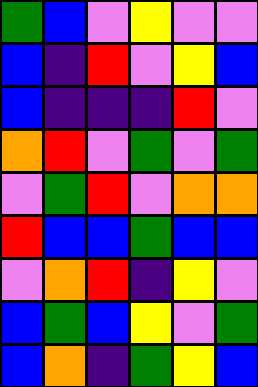[["green", "blue", "violet", "yellow", "violet", "violet"], ["blue", "indigo", "red", "violet", "yellow", "blue"], ["blue", "indigo", "indigo", "indigo", "red", "violet"], ["orange", "red", "violet", "green", "violet", "green"], ["violet", "green", "red", "violet", "orange", "orange"], ["red", "blue", "blue", "green", "blue", "blue"], ["violet", "orange", "red", "indigo", "yellow", "violet"], ["blue", "green", "blue", "yellow", "violet", "green"], ["blue", "orange", "indigo", "green", "yellow", "blue"]]